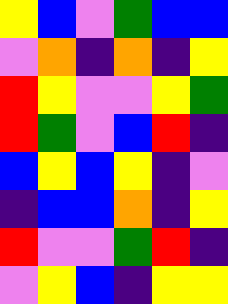[["yellow", "blue", "violet", "green", "blue", "blue"], ["violet", "orange", "indigo", "orange", "indigo", "yellow"], ["red", "yellow", "violet", "violet", "yellow", "green"], ["red", "green", "violet", "blue", "red", "indigo"], ["blue", "yellow", "blue", "yellow", "indigo", "violet"], ["indigo", "blue", "blue", "orange", "indigo", "yellow"], ["red", "violet", "violet", "green", "red", "indigo"], ["violet", "yellow", "blue", "indigo", "yellow", "yellow"]]